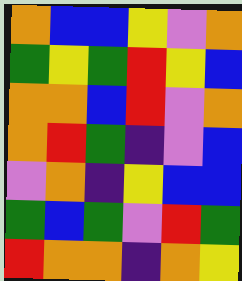[["orange", "blue", "blue", "yellow", "violet", "orange"], ["green", "yellow", "green", "red", "yellow", "blue"], ["orange", "orange", "blue", "red", "violet", "orange"], ["orange", "red", "green", "indigo", "violet", "blue"], ["violet", "orange", "indigo", "yellow", "blue", "blue"], ["green", "blue", "green", "violet", "red", "green"], ["red", "orange", "orange", "indigo", "orange", "yellow"]]